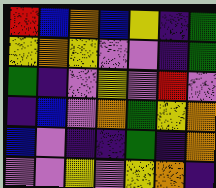[["red", "blue", "orange", "blue", "yellow", "indigo", "green"], ["yellow", "orange", "yellow", "violet", "violet", "indigo", "green"], ["green", "indigo", "violet", "yellow", "violet", "red", "violet"], ["indigo", "blue", "violet", "orange", "green", "yellow", "orange"], ["blue", "violet", "indigo", "indigo", "green", "indigo", "orange"], ["violet", "violet", "yellow", "violet", "yellow", "orange", "indigo"]]